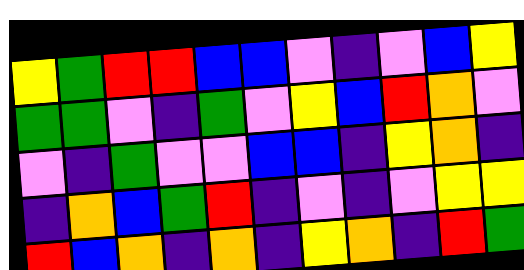[["yellow", "green", "red", "red", "blue", "blue", "violet", "indigo", "violet", "blue", "yellow"], ["green", "green", "violet", "indigo", "green", "violet", "yellow", "blue", "red", "orange", "violet"], ["violet", "indigo", "green", "violet", "violet", "blue", "blue", "indigo", "yellow", "orange", "indigo"], ["indigo", "orange", "blue", "green", "red", "indigo", "violet", "indigo", "violet", "yellow", "yellow"], ["red", "blue", "orange", "indigo", "orange", "indigo", "yellow", "orange", "indigo", "red", "green"]]